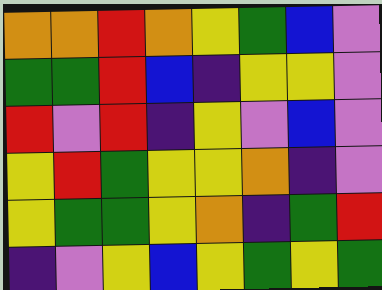[["orange", "orange", "red", "orange", "yellow", "green", "blue", "violet"], ["green", "green", "red", "blue", "indigo", "yellow", "yellow", "violet"], ["red", "violet", "red", "indigo", "yellow", "violet", "blue", "violet"], ["yellow", "red", "green", "yellow", "yellow", "orange", "indigo", "violet"], ["yellow", "green", "green", "yellow", "orange", "indigo", "green", "red"], ["indigo", "violet", "yellow", "blue", "yellow", "green", "yellow", "green"]]